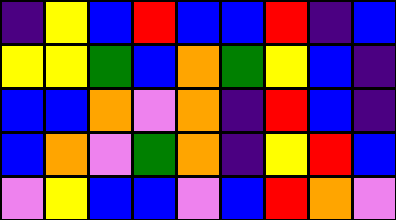[["indigo", "yellow", "blue", "red", "blue", "blue", "red", "indigo", "blue"], ["yellow", "yellow", "green", "blue", "orange", "green", "yellow", "blue", "indigo"], ["blue", "blue", "orange", "violet", "orange", "indigo", "red", "blue", "indigo"], ["blue", "orange", "violet", "green", "orange", "indigo", "yellow", "red", "blue"], ["violet", "yellow", "blue", "blue", "violet", "blue", "red", "orange", "violet"]]